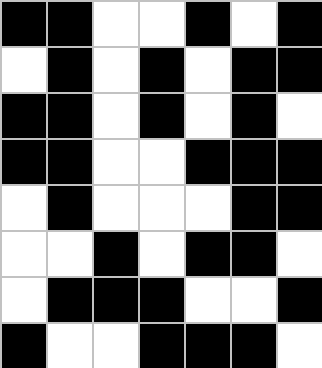[["black", "black", "white", "white", "black", "white", "black"], ["white", "black", "white", "black", "white", "black", "black"], ["black", "black", "white", "black", "white", "black", "white"], ["black", "black", "white", "white", "black", "black", "black"], ["white", "black", "white", "white", "white", "black", "black"], ["white", "white", "black", "white", "black", "black", "white"], ["white", "black", "black", "black", "white", "white", "black"], ["black", "white", "white", "black", "black", "black", "white"]]